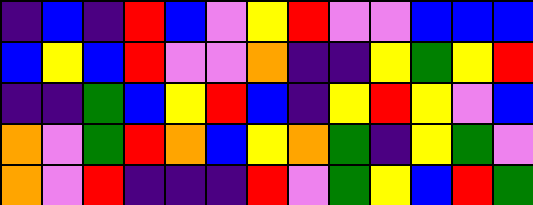[["indigo", "blue", "indigo", "red", "blue", "violet", "yellow", "red", "violet", "violet", "blue", "blue", "blue"], ["blue", "yellow", "blue", "red", "violet", "violet", "orange", "indigo", "indigo", "yellow", "green", "yellow", "red"], ["indigo", "indigo", "green", "blue", "yellow", "red", "blue", "indigo", "yellow", "red", "yellow", "violet", "blue"], ["orange", "violet", "green", "red", "orange", "blue", "yellow", "orange", "green", "indigo", "yellow", "green", "violet"], ["orange", "violet", "red", "indigo", "indigo", "indigo", "red", "violet", "green", "yellow", "blue", "red", "green"]]